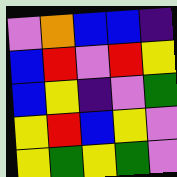[["violet", "orange", "blue", "blue", "indigo"], ["blue", "red", "violet", "red", "yellow"], ["blue", "yellow", "indigo", "violet", "green"], ["yellow", "red", "blue", "yellow", "violet"], ["yellow", "green", "yellow", "green", "violet"]]